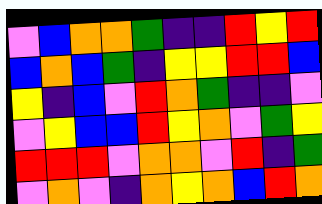[["violet", "blue", "orange", "orange", "green", "indigo", "indigo", "red", "yellow", "red"], ["blue", "orange", "blue", "green", "indigo", "yellow", "yellow", "red", "red", "blue"], ["yellow", "indigo", "blue", "violet", "red", "orange", "green", "indigo", "indigo", "violet"], ["violet", "yellow", "blue", "blue", "red", "yellow", "orange", "violet", "green", "yellow"], ["red", "red", "red", "violet", "orange", "orange", "violet", "red", "indigo", "green"], ["violet", "orange", "violet", "indigo", "orange", "yellow", "orange", "blue", "red", "orange"]]